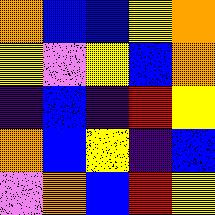[["orange", "blue", "blue", "yellow", "orange"], ["yellow", "violet", "yellow", "blue", "orange"], ["indigo", "blue", "indigo", "red", "yellow"], ["orange", "blue", "yellow", "indigo", "blue"], ["violet", "orange", "blue", "red", "yellow"]]